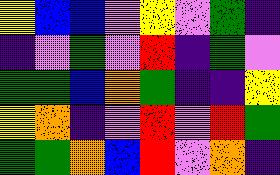[["yellow", "blue", "blue", "violet", "yellow", "violet", "green", "indigo"], ["indigo", "violet", "green", "violet", "red", "indigo", "green", "violet"], ["green", "green", "blue", "orange", "green", "indigo", "indigo", "yellow"], ["yellow", "orange", "indigo", "violet", "red", "violet", "red", "green"], ["green", "green", "orange", "blue", "red", "violet", "orange", "indigo"]]